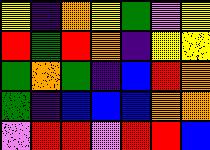[["yellow", "indigo", "orange", "yellow", "green", "violet", "yellow"], ["red", "green", "red", "orange", "indigo", "yellow", "yellow"], ["green", "orange", "green", "indigo", "blue", "red", "orange"], ["green", "indigo", "blue", "blue", "blue", "orange", "orange"], ["violet", "red", "red", "violet", "red", "red", "blue"]]